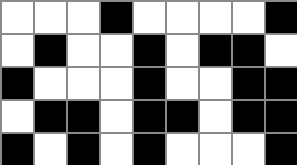[["white", "white", "white", "black", "white", "white", "white", "white", "black"], ["white", "black", "white", "white", "black", "white", "black", "black", "white"], ["black", "white", "white", "white", "black", "white", "white", "black", "black"], ["white", "black", "black", "white", "black", "black", "white", "black", "black"], ["black", "white", "black", "white", "black", "white", "white", "white", "black"]]